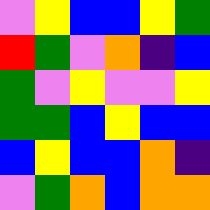[["violet", "yellow", "blue", "blue", "yellow", "green"], ["red", "green", "violet", "orange", "indigo", "blue"], ["green", "violet", "yellow", "violet", "violet", "yellow"], ["green", "green", "blue", "yellow", "blue", "blue"], ["blue", "yellow", "blue", "blue", "orange", "indigo"], ["violet", "green", "orange", "blue", "orange", "orange"]]